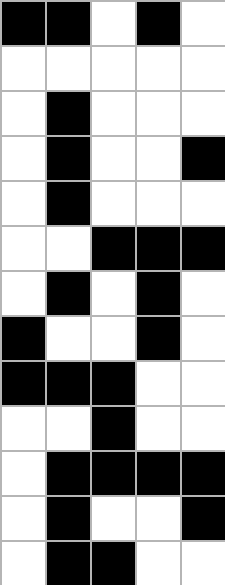[["black", "black", "white", "black", "white"], ["white", "white", "white", "white", "white"], ["white", "black", "white", "white", "white"], ["white", "black", "white", "white", "black"], ["white", "black", "white", "white", "white"], ["white", "white", "black", "black", "black"], ["white", "black", "white", "black", "white"], ["black", "white", "white", "black", "white"], ["black", "black", "black", "white", "white"], ["white", "white", "black", "white", "white"], ["white", "black", "black", "black", "black"], ["white", "black", "white", "white", "black"], ["white", "black", "black", "white", "white"]]